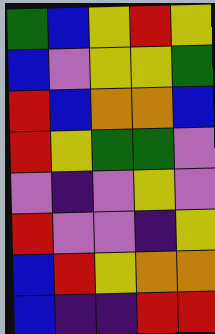[["green", "blue", "yellow", "red", "yellow"], ["blue", "violet", "yellow", "yellow", "green"], ["red", "blue", "orange", "orange", "blue"], ["red", "yellow", "green", "green", "violet"], ["violet", "indigo", "violet", "yellow", "violet"], ["red", "violet", "violet", "indigo", "yellow"], ["blue", "red", "yellow", "orange", "orange"], ["blue", "indigo", "indigo", "red", "red"]]